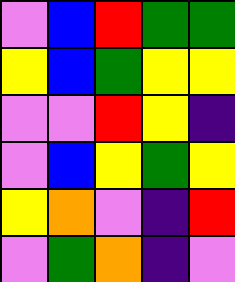[["violet", "blue", "red", "green", "green"], ["yellow", "blue", "green", "yellow", "yellow"], ["violet", "violet", "red", "yellow", "indigo"], ["violet", "blue", "yellow", "green", "yellow"], ["yellow", "orange", "violet", "indigo", "red"], ["violet", "green", "orange", "indigo", "violet"]]